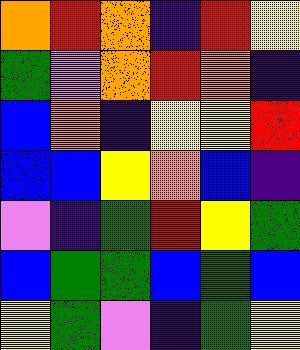[["orange", "red", "orange", "indigo", "red", "yellow"], ["green", "violet", "orange", "red", "orange", "indigo"], ["blue", "orange", "indigo", "yellow", "yellow", "red"], ["blue", "blue", "yellow", "orange", "blue", "indigo"], ["violet", "indigo", "green", "red", "yellow", "green"], ["blue", "green", "green", "blue", "green", "blue"], ["yellow", "green", "violet", "indigo", "green", "yellow"]]